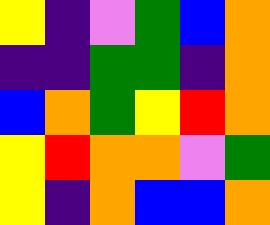[["yellow", "indigo", "violet", "green", "blue", "orange"], ["indigo", "indigo", "green", "green", "indigo", "orange"], ["blue", "orange", "green", "yellow", "red", "orange"], ["yellow", "red", "orange", "orange", "violet", "green"], ["yellow", "indigo", "orange", "blue", "blue", "orange"]]